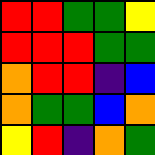[["red", "red", "green", "green", "yellow"], ["red", "red", "red", "green", "green"], ["orange", "red", "red", "indigo", "blue"], ["orange", "green", "green", "blue", "orange"], ["yellow", "red", "indigo", "orange", "green"]]